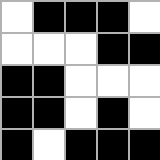[["white", "black", "black", "black", "white"], ["white", "white", "white", "black", "black"], ["black", "black", "white", "white", "white"], ["black", "black", "white", "black", "white"], ["black", "white", "black", "black", "black"]]